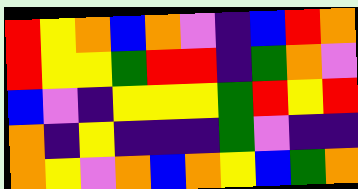[["red", "yellow", "orange", "blue", "orange", "violet", "indigo", "blue", "red", "orange"], ["red", "yellow", "yellow", "green", "red", "red", "indigo", "green", "orange", "violet"], ["blue", "violet", "indigo", "yellow", "yellow", "yellow", "green", "red", "yellow", "red"], ["orange", "indigo", "yellow", "indigo", "indigo", "indigo", "green", "violet", "indigo", "indigo"], ["orange", "yellow", "violet", "orange", "blue", "orange", "yellow", "blue", "green", "orange"]]